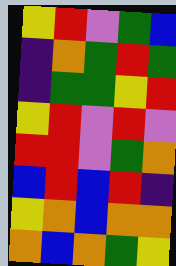[["yellow", "red", "violet", "green", "blue"], ["indigo", "orange", "green", "red", "green"], ["indigo", "green", "green", "yellow", "red"], ["yellow", "red", "violet", "red", "violet"], ["red", "red", "violet", "green", "orange"], ["blue", "red", "blue", "red", "indigo"], ["yellow", "orange", "blue", "orange", "orange"], ["orange", "blue", "orange", "green", "yellow"]]